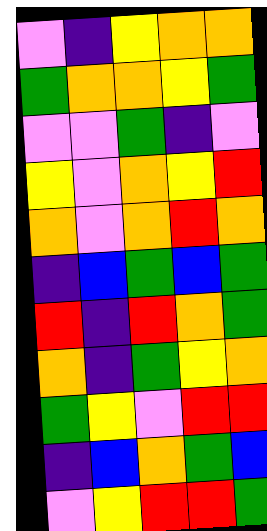[["violet", "indigo", "yellow", "orange", "orange"], ["green", "orange", "orange", "yellow", "green"], ["violet", "violet", "green", "indigo", "violet"], ["yellow", "violet", "orange", "yellow", "red"], ["orange", "violet", "orange", "red", "orange"], ["indigo", "blue", "green", "blue", "green"], ["red", "indigo", "red", "orange", "green"], ["orange", "indigo", "green", "yellow", "orange"], ["green", "yellow", "violet", "red", "red"], ["indigo", "blue", "orange", "green", "blue"], ["violet", "yellow", "red", "red", "green"]]